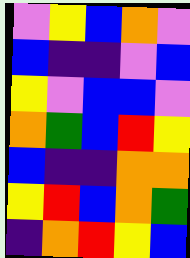[["violet", "yellow", "blue", "orange", "violet"], ["blue", "indigo", "indigo", "violet", "blue"], ["yellow", "violet", "blue", "blue", "violet"], ["orange", "green", "blue", "red", "yellow"], ["blue", "indigo", "indigo", "orange", "orange"], ["yellow", "red", "blue", "orange", "green"], ["indigo", "orange", "red", "yellow", "blue"]]